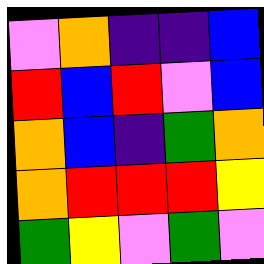[["violet", "orange", "indigo", "indigo", "blue"], ["red", "blue", "red", "violet", "blue"], ["orange", "blue", "indigo", "green", "orange"], ["orange", "red", "red", "red", "yellow"], ["green", "yellow", "violet", "green", "violet"]]